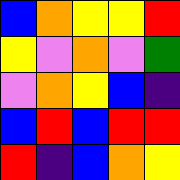[["blue", "orange", "yellow", "yellow", "red"], ["yellow", "violet", "orange", "violet", "green"], ["violet", "orange", "yellow", "blue", "indigo"], ["blue", "red", "blue", "red", "red"], ["red", "indigo", "blue", "orange", "yellow"]]